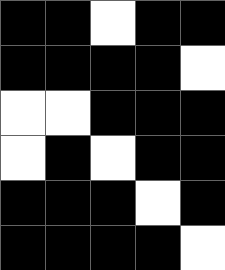[["black", "black", "white", "black", "black"], ["black", "black", "black", "black", "white"], ["white", "white", "black", "black", "black"], ["white", "black", "white", "black", "black"], ["black", "black", "black", "white", "black"], ["black", "black", "black", "black", "white"]]